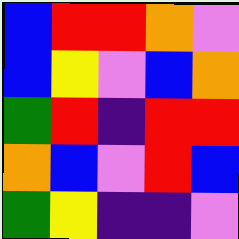[["blue", "red", "red", "orange", "violet"], ["blue", "yellow", "violet", "blue", "orange"], ["green", "red", "indigo", "red", "red"], ["orange", "blue", "violet", "red", "blue"], ["green", "yellow", "indigo", "indigo", "violet"]]